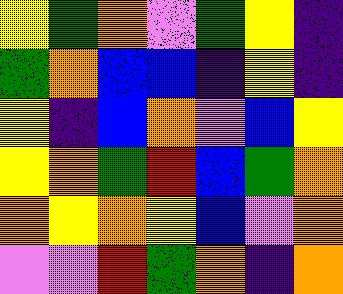[["yellow", "green", "orange", "violet", "green", "yellow", "indigo"], ["green", "orange", "blue", "blue", "indigo", "yellow", "indigo"], ["yellow", "indigo", "blue", "orange", "violet", "blue", "yellow"], ["yellow", "orange", "green", "red", "blue", "green", "orange"], ["orange", "yellow", "orange", "yellow", "blue", "violet", "orange"], ["violet", "violet", "red", "green", "orange", "indigo", "orange"]]